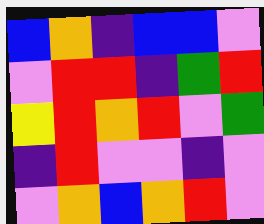[["blue", "orange", "indigo", "blue", "blue", "violet"], ["violet", "red", "red", "indigo", "green", "red"], ["yellow", "red", "orange", "red", "violet", "green"], ["indigo", "red", "violet", "violet", "indigo", "violet"], ["violet", "orange", "blue", "orange", "red", "violet"]]